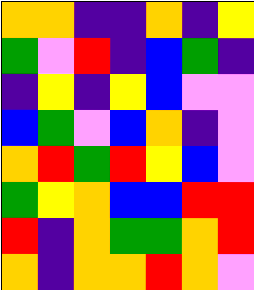[["orange", "orange", "indigo", "indigo", "orange", "indigo", "yellow"], ["green", "violet", "red", "indigo", "blue", "green", "indigo"], ["indigo", "yellow", "indigo", "yellow", "blue", "violet", "violet"], ["blue", "green", "violet", "blue", "orange", "indigo", "violet"], ["orange", "red", "green", "red", "yellow", "blue", "violet"], ["green", "yellow", "orange", "blue", "blue", "red", "red"], ["red", "indigo", "orange", "green", "green", "orange", "red"], ["orange", "indigo", "orange", "orange", "red", "orange", "violet"]]